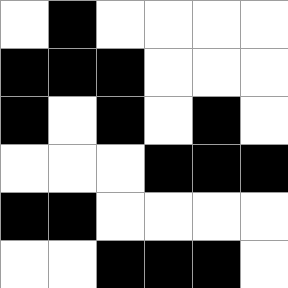[["white", "black", "white", "white", "white", "white"], ["black", "black", "black", "white", "white", "white"], ["black", "white", "black", "white", "black", "white"], ["white", "white", "white", "black", "black", "black"], ["black", "black", "white", "white", "white", "white"], ["white", "white", "black", "black", "black", "white"]]